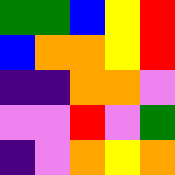[["green", "green", "blue", "yellow", "red"], ["blue", "orange", "orange", "yellow", "red"], ["indigo", "indigo", "orange", "orange", "violet"], ["violet", "violet", "red", "violet", "green"], ["indigo", "violet", "orange", "yellow", "orange"]]